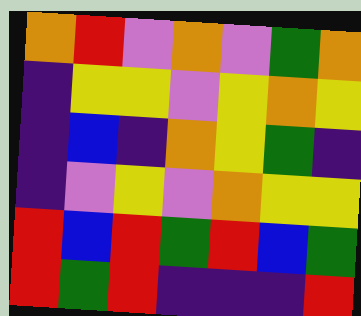[["orange", "red", "violet", "orange", "violet", "green", "orange"], ["indigo", "yellow", "yellow", "violet", "yellow", "orange", "yellow"], ["indigo", "blue", "indigo", "orange", "yellow", "green", "indigo"], ["indigo", "violet", "yellow", "violet", "orange", "yellow", "yellow"], ["red", "blue", "red", "green", "red", "blue", "green"], ["red", "green", "red", "indigo", "indigo", "indigo", "red"]]